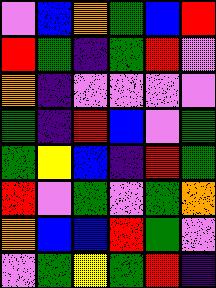[["violet", "blue", "orange", "green", "blue", "red"], ["red", "green", "indigo", "green", "red", "violet"], ["orange", "indigo", "violet", "violet", "violet", "violet"], ["green", "indigo", "red", "blue", "violet", "green"], ["green", "yellow", "blue", "indigo", "red", "green"], ["red", "violet", "green", "violet", "green", "orange"], ["orange", "blue", "blue", "red", "green", "violet"], ["violet", "green", "yellow", "green", "red", "indigo"]]